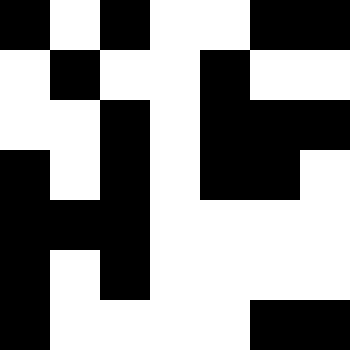[["black", "white", "black", "white", "white", "black", "black"], ["white", "black", "white", "white", "black", "white", "white"], ["white", "white", "black", "white", "black", "black", "black"], ["black", "white", "black", "white", "black", "black", "white"], ["black", "black", "black", "white", "white", "white", "white"], ["black", "white", "black", "white", "white", "white", "white"], ["black", "white", "white", "white", "white", "black", "black"]]